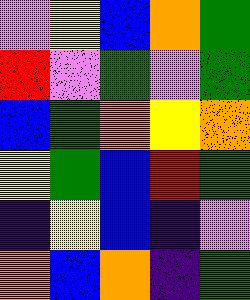[["violet", "yellow", "blue", "orange", "green"], ["red", "violet", "green", "violet", "green"], ["blue", "green", "orange", "yellow", "orange"], ["yellow", "green", "blue", "red", "green"], ["indigo", "yellow", "blue", "indigo", "violet"], ["orange", "blue", "orange", "indigo", "green"]]